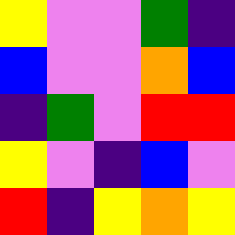[["yellow", "violet", "violet", "green", "indigo"], ["blue", "violet", "violet", "orange", "blue"], ["indigo", "green", "violet", "red", "red"], ["yellow", "violet", "indigo", "blue", "violet"], ["red", "indigo", "yellow", "orange", "yellow"]]